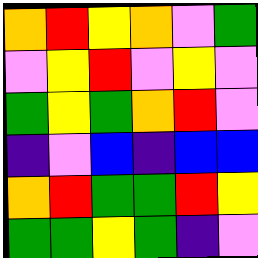[["orange", "red", "yellow", "orange", "violet", "green"], ["violet", "yellow", "red", "violet", "yellow", "violet"], ["green", "yellow", "green", "orange", "red", "violet"], ["indigo", "violet", "blue", "indigo", "blue", "blue"], ["orange", "red", "green", "green", "red", "yellow"], ["green", "green", "yellow", "green", "indigo", "violet"]]